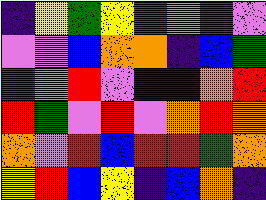[["indigo", "yellow", "green", "yellow", "red", "violet", "green", "violet"], ["violet", "violet", "blue", "orange", "orange", "indigo", "blue", "green"], ["green", "orange", "red", "violet", "blue", "blue", "orange", "red"], ["red", "green", "violet", "red", "violet", "orange", "red", "orange"], ["orange", "violet", "red", "blue", "red", "red", "green", "orange"], ["yellow", "red", "blue", "yellow", "indigo", "blue", "orange", "indigo"]]